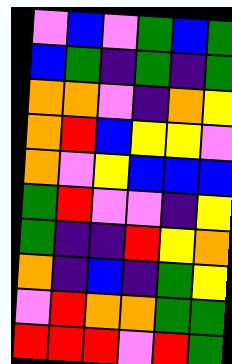[["violet", "blue", "violet", "green", "blue", "green"], ["blue", "green", "indigo", "green", "indigo", "green"], ["orange", "orange", "violet", "indigo", "orange", "yellow"], ["orange", "red", "blue", "yellow", "yellow", "violet"], ["orange", "violet", "yellow", "blue", "blue", "blue"], ["green", "red", "violet", "violet", "indigo", "yellow"], ["green", "indigo", "indigo", "red", "yellow", "orange"], ["orange", "indigo", "blue", "indigo", "green", "yellow"], ["violet", "red", "orange", "orange", "green", "green"], ["red", "red", "red", "violet", "red", "green"]]